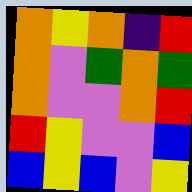[["orange", "yellow", "orange", "indigo", "red"], ["orange", "violet", "green", "orange", "green"], ["orange", "violet", "violet", "orange", "red"], ["red", "yellow", "violet", "violet", "blue"], ["blue", "yellow", "blue", "violet", "yellow"]]